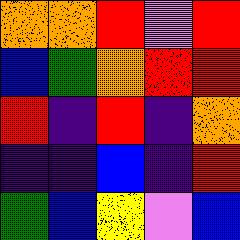[["orange", "orange", "red", "violet", "red"], ["blue", "green", "orange", "red", "red"], ["red", "indigo", "red", "indigo", "orange"], ["indigo", "indigo", "blue", "indigo", "red"], ["green", "blue", "yellow", "violet", "blue"]]